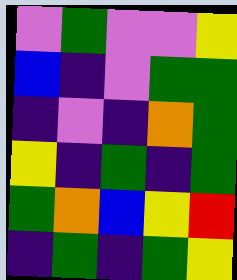[["violet", "green", "violet", "violet", "yellow"], ["blue", "indigo", "violet", "green", "green"], ["indigo", "violet", "indigo", "orange", "green"], ["yellow", "indigo", "green", "indigo", "green"], ["green", "orange", "blue", "yellow", "red"], ["indigo", "green", "indigo", "green", "yellow"]]